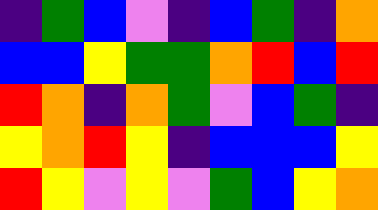[["indigo", "green", "blue", "violet", "indigo", "blue", "green", "indigo", "orange"], ["blue", "blue", "yellow", "green", "green", "orange", "red", "blue", "red"], ["red", "orange", "indigo", "orange", "green", "violet", "blue", "green", "indigo"], ["yellow", "orange", "red", "yellow", "indigo", "blue", "blue", "blue", "yellow"], ["red", "yellow", "violet", "yellow", "violet", "green", "blue", "yellow", "orange"]]